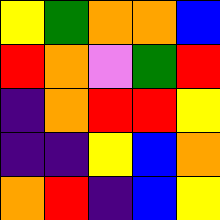[["yellow", "green", "orange", "orange", "blue"], ["red", "orange", "violet", "green", "red"], ["indigo", "orange", "red", "red", "yellow"], ["indigo", "indigo", "yellow", "blue", "orange"], ["orange", "red", "indigo", "blue", "yellow"]]